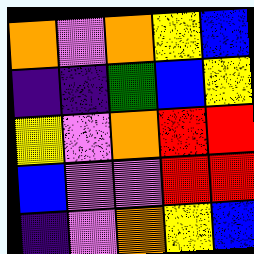[["orange", "violet", "orange", "yellow", "blue"], ["indigo", "indigo", "green", "blue", "yellow"], ["yellow", "violet", "orange", "red", "red"], ["blue", "violet", "violet", "red", "red"], ["indigo", "violet", "orange", "yellow", "blue"]]